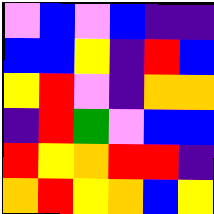[["violet", "blue", "violet", "blue", "indigo", "indigo"], ["blue", "blue", "yellow", "indigo", "red", "blue"], ["yellow", "red", "violet", "indigo", "orange", "orange"], ["indigo", "red", "green", "violet", "blue", "blue"], ["red", "yellow", "orange", "red", "red", "indigo"], ["orange", "red", "yellow", "orange", "blue", "yellow"]]